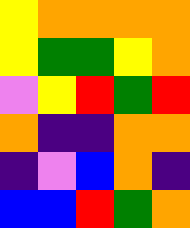[["yellow", "orange", "orange", "orange", "orange"], ["yellow", "green", "green", "yellow", "orange"], ["violet", "yellow", "red", "green", "red"], ["orange", "indigo", "indigo", "orange", "orange"], ["indigo", "violet", "blue", "orange", "indigo"], ["blue", "blue", "red", "green", "orange"]]